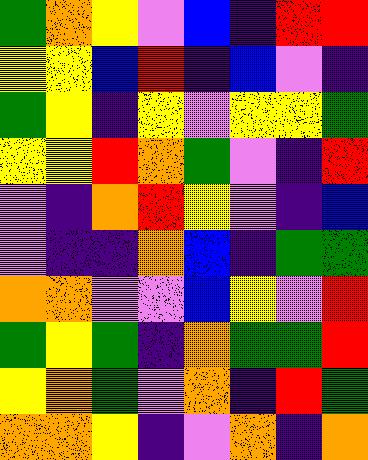[["green", "orange", "yellow", "violet", "blue", "indigo", "red", "red"], ["yellow", "yellow", "blue", "red", "indigo", "blue", "violet", "indigo"], ["green", "yellow", "indigo", "yellow", "violet", "yellow", "yellow", "green"], ["yellow", "yellow", "red", "orange", "green", "violet", "indigo", "red"], ["violet", "indigo", "orange", "red", "yellow", "violet", "indigo", "blue"], ["violet", "indigo", "indigo", "orange", "blue", "indigo", "green", "green"], ["orange", "orange", "violet", "violet", "blue", "yellow", "violet", "red"], ["green", "yellow", "green", "indigo", "orange", "green", "green", "red"], ["yellow", "orange", "green", "violet", "orange", "indigo", "red", "green"], ["orange", "orange", "yellow", "indigo", "violet", "orange", "indigo", "orange"]]